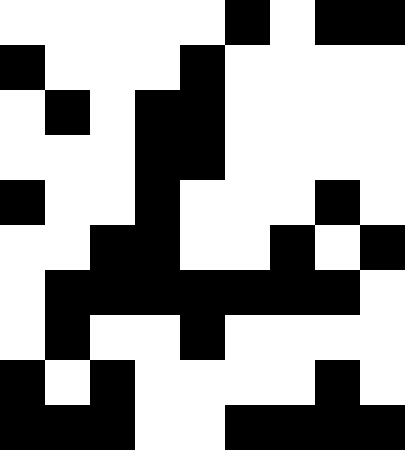[["white", "white", "white", "white", "white", "black", "white", "black", "black"], ["black", "white", "white", "white", "black", "white", "white", "white", "white"], ["white", "black", "white", "black", "black", "white", "white", "white", "white"], ["white", "white", "white", "black", "black", "white", "white", "white", "white"], ["black", "white", "white", "black", "white", "white", "white", "black", "white"], ["white", "white", "black", "black", "white", "white", "black", "white", "black"], ["white", "black", "black", "black", "black", "black", "black", "black", "white"], ["white", "black", "white", "white", "black", "white", "white", "white", "white"], ["black", "white", "black", "white", "white", "white", "white", "black", "white"], ["black", "black", "black", "white", "white", "black", "black", "black", "black"]]